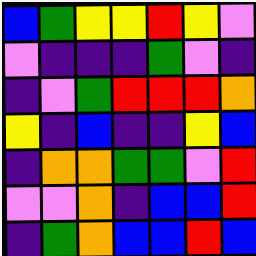[["blue", "green", "yellow", "yellow", "red", "yellow", "violet"], ["violet", "indigo", "indigo", "indigo", "green", "violet", "indigo"], ["indigo", "violet", "green", "red", "red", "red", "orange"], ["yellow", "indigo", "blue", "indigo", "indigo", "yellow", "blue"], ["indigo", "orange", "orange", "green", "green", "violet", "red"], ["violet", "violet", "orange", "indigo", "blue", "blue", "red"], ["indigo", "green", "orange", "blue", "blue", "red", "blue"]]